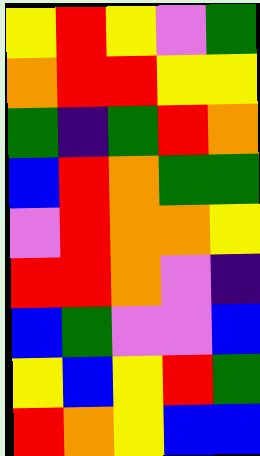[["yellow", "red", "yellow", "violet", "green"], ["orange", "red", "red", "yellow", "yellow"], ["green", "indigo", "green", "red", "orange"], ["blue", "red", "orange", "green", "green"], ["violet", "red", "orange", "orange", "yellow"], ["red", "red", "orange", "violet", "indigo"], ["blue", "green", "violet", "violet", "blue"], ["yellow", "blue", "yellow", "red", "green"], ["red", "orange", "yellow", "blue", "blue"]]